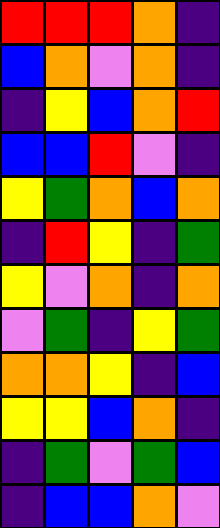[["red", "red", "red", "orange", "indigo"], ["blue", "orange", "violet", "orange", "indigo"], ["indigo", "yellow", "blue", "orange", "red"], ["blue", "blue", "red", "violet", "indigo"], ["yellow", "green", "orange", "blue", "orange"], ["indigo", "red", "yellow", "indigo", "green"], ["yellow", "violet", "orange", "indigo", "orange"], ["violet", "green", "indigo", "yellow", "green"], ["orange", "orange", "yellow", "indigo", "blue"], ["yellow", "yellow", "blue", "orange", "indigo"], ["indigo", "green", "violet", "green", "blue"], ["indigo", "blue", "blue", "orange", "violet"]]